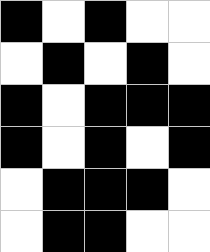[["black", "white", "black", "white", "white"], ["white", "black", "white", "black", "white"], ["black", "white", "black", "black", "black"], ["black", "white", "black", "white", "black"], ["white", "black", "black", "black", "white"], ["white", "black", "black", "white", "white"]]